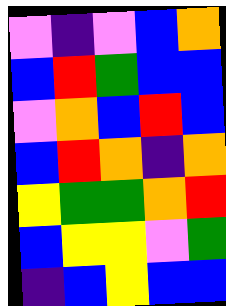[["violet", "indigo", "violet", "blue", "orange"], ["blue", "red", "green", "blue", "blue"], ["violet", "orange", "blue", "red", "blue"], ["blue", "red", "orange", "indigo", "orange"], ["yellow", "green", "green", "orange", "red"], ["blue", "yellow", "yellow", "violet", "green"], ["indigo", "blue", "yellow", "blue", "blue"]]